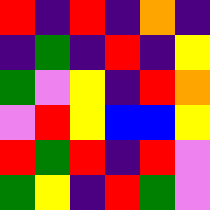[["red", "indigo", "red", "indigo", "orange", "indigo"], ["indigo", "green", "indigo", "red", "indigo", "yellow"], ["green", "violet", "yellow", "indigo", "red", "orange"], ["violet", "red", "yellow", "blue", "blue", "yellow"], ["red", "green", "red", "indigo", "red", "violet"], ["green", "yellow", "indigo", "red", "green", "violet"]]